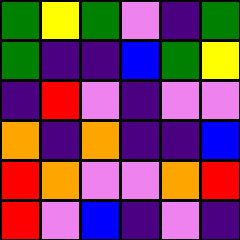[["green", "yellow", "green", "violet", "indigo", "green"], ["green", "indigo", "indigo", "blue", "green", "yellow"], ["indigo", "red", "violet", "indigo", "violet", "violet"], ["orange", "indigo", "orange", "indigo", "indigo", "blue"], ["red", "orange", "violet", "violet", "orange", "red"], ["red", "violet", "blue", "indigo", "violet", "indigo"]]